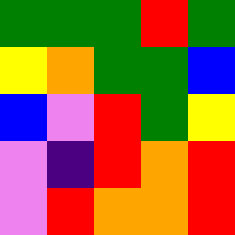[["green", "green", "green", "red", "green"], ["yellow", "orange", "green", "green", "blue"], ["blue", "violet", "red", "green", "yellow"], ["violet", "indigo", "red", "orange", "red"], ["violet", "red", "orange", "orange", "red"]]